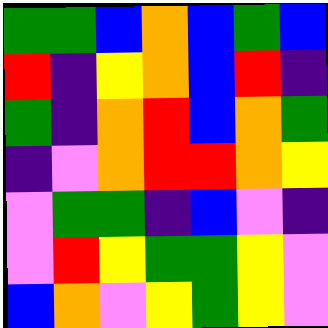[["green", "green", "blue", "orange", "blue", "green", "blue"], ["red", "indigo", "yellow", "orange", "blue", "red", "indigo"], ["green", "indigo", "orange", "red", "blue", "orange", "green"], ["indigo", "violet", "orange", "red", "red", "orange", "yellow"], ["violet", "green", "green", "indigo", "blue", "violet", "indigo"], ["violet", "red", "yellow", "green", "green", "yellow", "violet"], ["blue", "orange", "violet", "yellow", "green", "yellow", "violet"]]